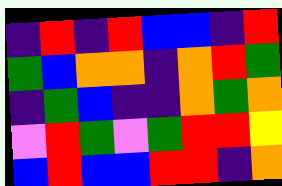[["indigo", "red", "indigo", "red", "blue", "blue", "indigo", "red"], ["green", "blue", "orange", "orange", "indigo", "orange", "red", "green"], ["indigo", "green", "blue", "indigo", "indigo", "orange", "green", "orange"], ["violet", "red", "green", "violet", "green", "red", "red", "yellow"], ["blue", "red", "blue", "blue", "red", "red", "indigo", "orange"]]